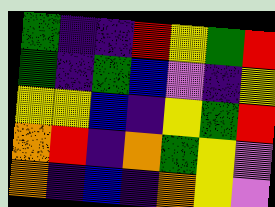[["green", "indigo", "indigo", "red", "yellow", "green", "red"], ["green", "indigo", "green", "blue", "violet", "indigo", "yellow"], ["yellow", "yellow", "blue", "indigo", "yellow", "green", "red"], ["orange", "red", "indigo", "orange", "green", "yellow", "violet"], ["orange", "indigo", "blue", "indigo", "orange", "yellow", "violet"]]